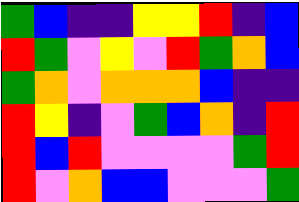[["green", "blue", "indigo", "indigo", "yellow", "yellow", "red", "indigo", "blue"], ["red", "green", "violet", "yellow", "violet", "red", "green", "orange", "blue"], ["green", "orange", "violet", "orange", "orange", "orange", "blue", "indigo", "indigo"], ["red", "yellow", "indigo", "violet", "green", "blue", "orange", "indigo", "red"], ["red", "blue", "red", "violet", "violet", "violet", "violet", "green", "red"], ["red", "violet", "orange", "blue", "blue", "violet", "violet", "violet", "green"]]